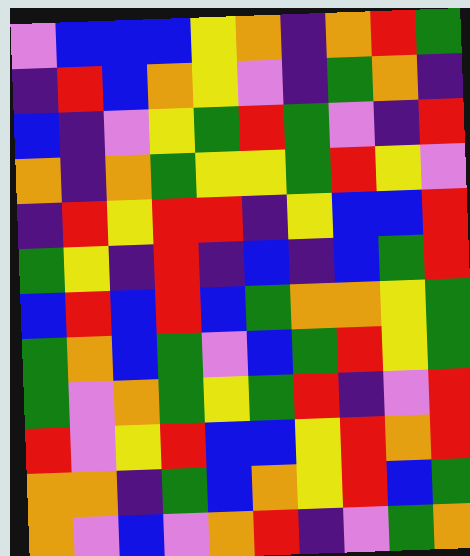[["violet", "blue", "blue", "blue", "yellow", "orange", "indigo", "orange", "red", "green"], ["indigo", "red", "blue", "orange", "yellow", "violet", "indigo", "green", "orange", "indigo"], ["blue", "indigo", "violet", "yellow", "green", "red", "green", "violet", "indigo", "red"], ["orange", "indigo", "orange", "green", "yellow", "yellow", "green", "red", "yellow", "violet"], ["indigo", "red", "yellow", "red", "red", "indigo", "yellow", "blue", "blue", "red"], ["green", "yellow", "indigo", "red", "indigo", "blue", "indigo", "blue", "green", "red"], ["blue", "red", "blue", "red", "blue", "green", "orange", "orange", "yellow", "green"], ["green", "orange", "blue", "green", "violet", "blue", "green", "red", "yellow", "green"], ["green", "violet", "orange", "green", "yellow", "green", "red", "indigo", "violet", "red"], ["red", "violet", "yellow", "red", "blue", "blue", "yellow", "red", "orange", "red"], ["orange", "orange", "indigo", "green", "blue", "orange", "yellow", "red", "blue", "green"], ["orange", "violet", "blue", "violet", "orange", "red", "indigo", "violet", "green", "orange"]]